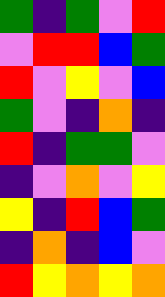[["green", "indigo", "green", "violet", "red"], ["violet", "red", "red", "blue", "green"], ["red", "violet", "yellow", "violet", "blue"], ["green", "violet", "indigo", "orange", "indigo"], ["red", "indigo", "green", "green", "violet"], ["indigo", "violet", "orange", "violet", "yellow"], ["yellow", "indigo", "red", "blue", "green"], ["indigo", "orange", "indigo", "blue", "violet"], ["red", "yellow", "orange", "yellow", "orange"]]